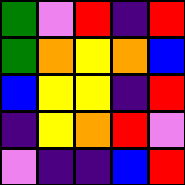[["green", "violet", "red", "indigo", "red"], ["green", "orange", "yellow", "orange", "blue"], ["blue", "yellow", "yellow", "indigo", "red"], ["indigo", "yellow", "orange", "red", "violet"], ["violet", "indigo", "indigo", "blue", "red"]]